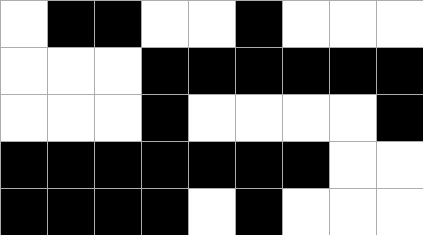[["white", "black", "black", "white", "white", "black", "white", "white", "white"], ["white", "white", "white", "black", "black", "black", "black", "black", "black"], ["white", "white", "white", "black", "white", "white", "white", "white", "black"], ["black", "black", "black", "black", "black", "black", "black", "white", "white"], ["black", "black", "black", "black", "white", "black", "white", "white", "white"]]